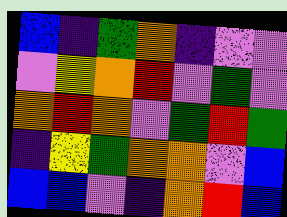[["blue", "indigo", "green", "orange", "indigo", "violet", "violet"], ["violet", "yellow", "orange", "red", "violet", "green", "violet"], ["orange", "red", "orange", "violet", "green", "red", "green"], ["indigo", "yellow", "green", "orange", "orange", "violet", "blue"], ["blue", "blue", "violet", "indigo", "orange", "red", "blue"]]